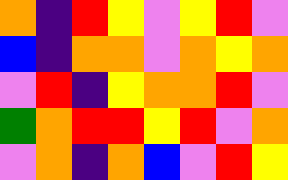[["orange", "indigo", "red", "yellow", "violet", "yellow", "red", "violet"], ["blue", "indigo", "orange", "orange", "violet", "orange", "yellow", "orange"], ["violet", "red", "indigo", "yellow", "orange", "orange", "red", "violet"], ["green", "orange", "red", "red", "yellow", "red", "violet", "orange"], ["violet", "orange", "indigo", "orange", "blue", "violet", "red", "yellow"]]